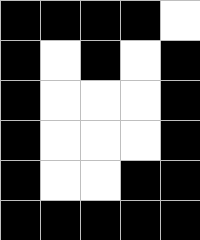[["black", "black", "black", "black", "white"], ["black", "white", "black", "white", "black"], ["black", "white", "white", "white", "black"], ["black", "white", "white", "white", "black"], ["black", "white", "white", "black", "black"], ["black", "black", "black", "black", "black"]]